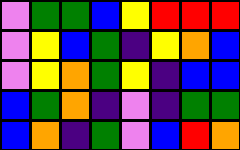[["violet", "green", "green", "blue", "yellow", "red", "red", "red"], ["violet", "yellow", "blue", "green", "indigo", "yellow", "orange", "blue"], ["violet", "yellow", "orange", "green", "yellow", "indigo", "blue", "blue"], ["blue", "green", "orange", "indigo", "violet", "indigo", "green", "green"], ["blue", "orange", "indigo", "green", "violet", "blue", "red", "orange"]]